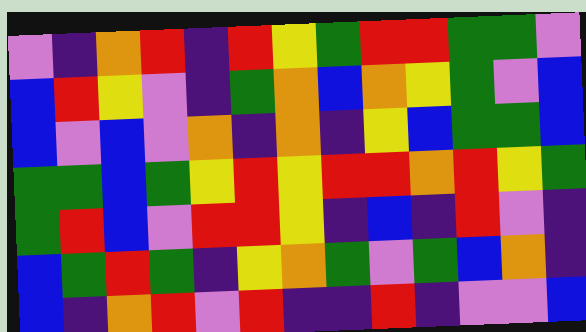[["violet", "indigo", "orange", "red", "indigo", "red", "yellow", "green", "red", "red", "green", "green", "violet"], ["blue", "red", "yellow", "violet", "indigo", "green", "orange", "blue", "orange", "yellow", "green", "violet", "blue"], ["blue", "violet", "blue", "violet", "orange", "indigo", "orange", "indigo", "yellow", "blue", "green", "green", "blue"], ["green", "green", "blue", "green", "yellow", "red", "yellow", "red", "red", "orange", "red", "yellow", "green"], ["green", "red", "blue", "violet", "red", "red", "yellow", "indigo", "blue", "indigo", "red", "violet", "indigo"], ["blue", "green", "red", "green", "indigo", "yellow", "orange", "green", "violet", "green", "blue", "orange", "indigo"], ["blue", "indigo", "orange", "red", "violet", "red", "indigo", "indigo", "red", "indigo", "violet", "violet", "blue"]]